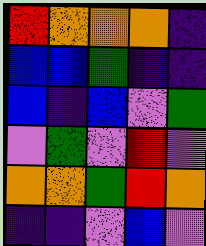[["red", "orange", "orange", "orange", "indigo"], ["blue", "blue", "green", "indigo", "indigo"], ["blue", "indigo", "blue", "violet", "green"], ["violet", "green", "violet", "red", "violet"], ["orange", "orange", "green", "red", "orange"], ["indigo", "indigo", "violet", "blue", "violet"]]